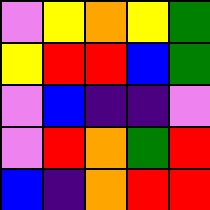[["violet", "yellow", "orange", "yellow", "green"], ["yellow", "red", "red", "blue", "green"], ["violet", "blue", "indigo", "indigo", "violet"], ["violet", "red", "orange", "green", "red"], ["blue", "indigo", "orange", "red", "red"]]